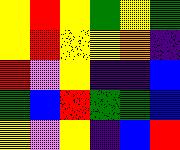[["yellow", "red", "yellow", "green", "yellow", "green"], ["yellow", "red", "yellow", "yellow", "orange", "indigo"], ["red", "violet", "yellow", "indigo", "indigo", "blue"], ["green", "blue", "red", "green", "green", "blue"], ["yellow", "violet", "yellow", "indigo", "blue", "red"]]